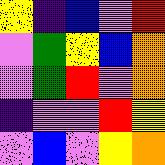[["yellow", "indigo", "blue", "violet", "red"], ["violet", "green", "yellow", "blue", "orange"], ["violet", "green", "red", "violet", "orange"], ["indigo", "violet", "violet", "red", "yellow"], ["violet", "blue", "violet", "yellow", "orange"]]